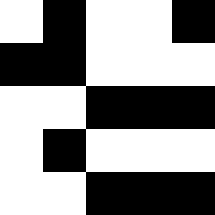[["white", "black", "white", "white", "black"], ["black", "black", "white", "white", "white"], ["white", "white", "black", "black", "black"], ["white", "black", "white", "white", "white"], ["white", "white", "black", "black", "black"]]